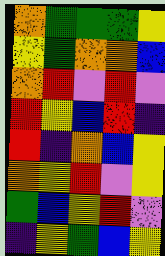[["orange", "green", "green", "green", "yellow"], ["yellow", "green", "orange", "orange", "blue"], ["orange", "red", "violet", "red", "violet"], ["red", "yellow", "blue", "red", "indigo"], ["red", "indigo", "orange", "blue", "yellow"], ["orange", "yellow", "red", "violet", "yellow"], ["green", "blue", "yellow", "red", "violet"], ["indigo", "yellow", "green", "blue", "yellow"]]